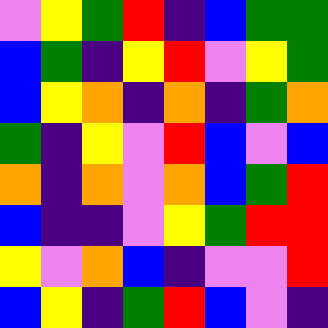[["violet", "yellow", "green", "red", "indigo", "blue", "green", "green"], ["blue", "green", "indigo", "yellow", "red", "violet", "yellow", "green"], ["blue", "yellow", "orange", "indigo", "orange", "indigo", "green", "orange"], ["green", "indigo", "yellow", "violet", "red", "blue", "violet", "blue"], ["orange", "indigo", "orange", "violet", "orange", "blue", "green", "red"], ["blue", "indigo", "indigo", "violet", "yellow", "green", "red", "red"], ["yellow", "violet", "orange", "blue", "indigo", "violet", "violet", "red"], ["blue", "yellow", "indigo", "green", "red", "blue", "violet", "indigo"]]